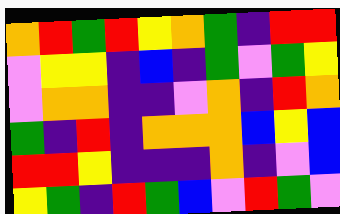[["orange", "red", "green", "red", "yellow", "orange", "green", "indigo", "red", "red"], ["violet", "yellow", "yellow", "indigo", "blue", "indigo", "green", "violet", "green", "yellow"], ["violet", "orange", "orange", "indigo", "indigo", "violet", "orange", "indigo", "red", "orange"], ["green", "indigo", "red", "indigo", "orange", "orange", "orange", "blue", "yellow", "blue"], ["red", "red", "yellow", "indigo", "indigo", "indigo", "orange", "indigo", "violet", "blue"], ["yellow", "green", "indigo", "red", "green", "blue", "violet", "red", "green", "violet"]]